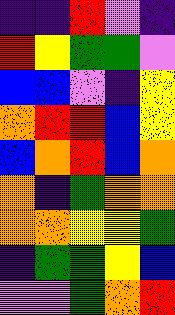[["indigo", "indigo", "red", "violet", "indigo"], ["red", "yellow", "green", "green", "violet"], ["blue", "blue", "violet", "indigo", "yellow"], ["orange", "red", "red", "blue", "yellow"], ["blue", "orange", "red", "blue", "orange"], ["orange", "indigo", "green", "orange", "orange"], ["orange", "orange", "yellow", "yellow", "green"], ["indigo", "green", "green", "yellow", "blue"], ["violet", "violet", "green", "orange", "red"]]